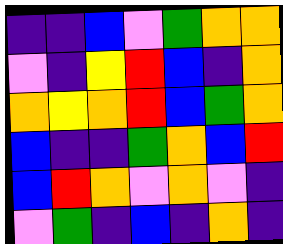[["indigo", "indigo", "blue", "violet", "green", "orange", "orange"], ["violet", "indigo", "yellow", "red", "blue", "indigo", "orange"], ["orange", "yellow", "orange", "red", "blue", "green", "orange"], ["blue", "indigo", "indigo", "green", "orange", "blue", "red"], ["blue", "red", "orange", "violet", "orange", "violet", "indigo"], ["violet", "green", "indigo", "blue", "indigo", "orange", "indigo"]]